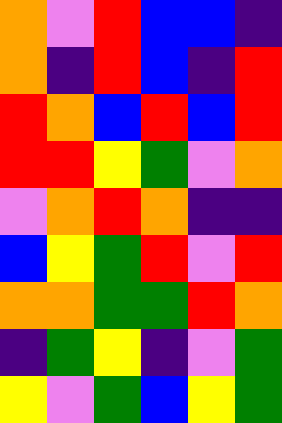[["orange", "violet", "red", "blue", "blue", "indigo"], ["orange", "indigo", "red", "blue", "indigo", "red"], ["red", "orange", "blue", "red", "blue", "red"], ["red", "red", "yellow", "green", "violet", "orange"], ["violet", "orange", "red", "orange", "indigo", "indigo"], ["blue", "yellow", "green", "red", "violet", "red"], ["orange", "orange", "green", "green", "red", "orange"], ["indigo", "green", "yellow", "indigo", "violet", "green"], ["yellow", "violet", "green", "blue", "yellow", "green"]]